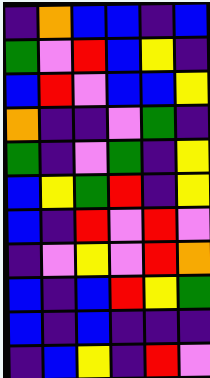[["indigo", "orange", "blue", "blue", "indigo", "blue"], ["green", "violet", "red", "blue", "yellow", "indigo"], ["blue", "red", "violet", "blue", "blue", "yellow"], ["orange", "indigo", "indigo", "violet", "green", "indigo"], ["green", "indigo", "violet", "green", "indigo", "yellow"], ["blue", "yellow", "green", "red", "indigo", "yellow"], ["blue", "indigo", "red", "violet", "red", "violet"], ["indigo", "violet", "yellow", "violet", "red", "orange"], ["blue", "indigo", "blue", "red", "yellow", "green"], ["blue", "indigo", "blue", "indigo", "indigo", "indigo"], ["indigo", "blue", "yellow", "indigo", "red", "violet"]]